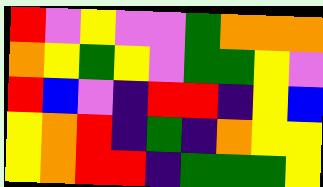[["red", "violet", "yellow", "violet", "violet", "green", "orange", "orange", "orange"], ["orange", "yellow", "green", "yellow", "violet", "green", "green", "yellow", "violet"], ["red", "blue", "violet", "indigo", "red", "red", "indigo", "yellow", "blue"], ["yellow", "orange", "red", "indigo", "green", "indigo", "orange", "yellow", "yellow"], ["yellow", "orange", "red", "red", "indigo", "green", "green", "green", "yellow"]]